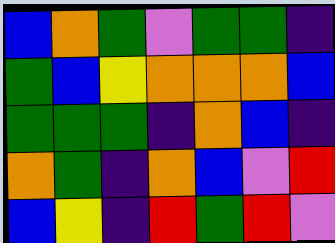[["blue", "orange", "green", "violet", "green", "green", "indigo"], ["green", "blue", "yellow", "orange", "orange", "orange", "blue"], ["green", "green", "green", "indigo", "orange", "blue", "indigo"], ["orange", "green", "indigo", "orange", "blue", "violet", "red"], ["blue", "yellow", "indigo", "red", "green", "red", "violet"]]